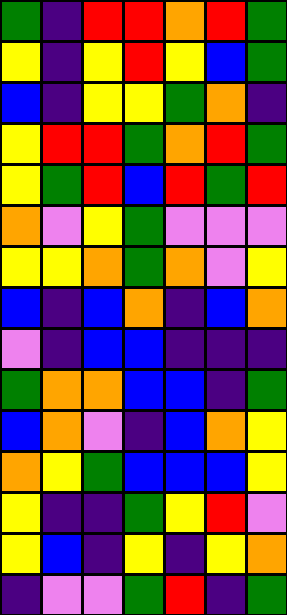[["green", "indigo", "red", "red", "orange", "red", "green"], ["yellow", "indigo", "yellow", "red", "yellow", "blue", "green"], ["blue", "indigo", "yellow", "yellow", "green", "orange", "indigo"], ["yellow", "red", "red", "green", "orange", "red", "green"], ["yellow", "green", "red", "blue", "red", "green", "red"], ["orange", "violet", "yellow", "green", "violet", "violet", "violet"], ["yellow", "yellow", "orange", "green", "orange", "violet", "yellow"], ["blue", "indigo", "blue", "orange", "indigo", "blue", "orange"], ["violet", "indigo", "blue", "blue", "indigo", "indigo", "indigo"], ["green", "orange", "orange", "blue", "blue", "indigo", "green"], ["blue", "orange", "violet", "indigo", "blue", "orange", "yellow"], ["orange", "yellow", "green", "blue", "blue", "blue", "yellow"], ["yellow", "indigo", "indigo", "green", "yellow", "red", "violet"], ["yellow", "blue", "indigo", "yellow", "indigo", "yellow", "orange"], ["indigo", "violet", "violet", "green", "red", "indigo", "green"]]